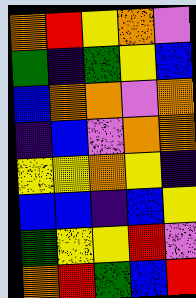[["orange", "red", "yellow", "orange", "violet"], ["green", "indigo", "green", "yellow", "blue"], ["blue", "orange", "orange", "violet", "orange"], ["indigo", "blue", "violet", "orange", "orange"], ["yellow", "yellow", "orange", "yellow", "indigo"], ["blue", "blue", "indigo", "blue", "yellow"], ["green", "yellow", "yellow", "red", "violet"], ["orange", "red", "green", "blue", "red"]]